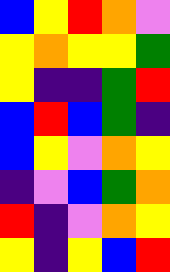[["blue", "yellow", "red", "orange", "violet"], ["yellow", "orange", "yellow", "yellow", "green"], ["yellow", "indigo", "indigo", "green", "red"], ["blue", "red", "blue", "green", "indigo"], ["blue", "yellow", "violet", "orange", "yellow"], ["indigo", "violet", "blue", "green", "orange"], ["red", "indigo", "violet", "orange", "yellow"], ["yellow", "indigo", "yellow", "blue", "red"]]